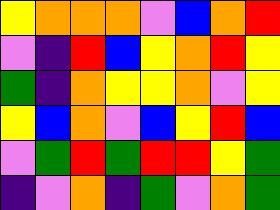[["yellow", "orange", "orange", "orange", "violet", "blue", "orange", "red"], ["violet", "indigo", "red", "blue", "yellow", "orange", "red", "yellow"], ["green", "indigo", "orange", "yellow", "yellow", "orange", "violet", "yellow"], ["yellow", "blue", "orange", "violet", "blue", "yellow", "red", "blue"], ["violet", "green", "red", "green", "red", "red", "yellow", "green"], ["indigo", "violet", "orange", "indigo", "green", "violet", "orange", "green"]]